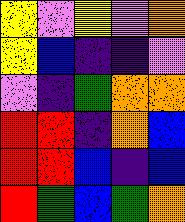[["yellow", "violet", "yellow", "violet", "orange"], ["yellow", "blue", "indigo", "indigo", "violet"], ["violet", "indigo", "green", "orange", "orange"], ["red", "red", "indigo", "orange", "blue"], ["red", "red", "blue", "indigo", "blue"], ["red", "green", "blue", "green", "orange"]]